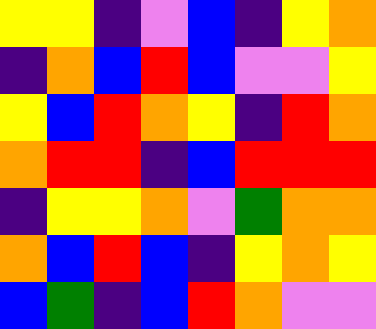[["yellow", "yellow", "indigo", "violet", "blue", "indigo", "yellow", "orange"], ["indigo", "orange", "blue", "red", "blue", "violet", "violet", "yellow"], ["yellow", "blue", "red", "orange", "yellow", "indigo", "red", "orange"], ["orange", "red", "red", "indigo", "blue", "red", "red", "red"], ["indigo", "yellow", "yellow", "orange", "violet", "green", "orange", "orange"], ["orange", "blue", "red", "blue", "indigo", "yellow", "orange", "yellow"], ["blue", "green", "indigo", "blue", "red", "orange", "violet", "violet"]]